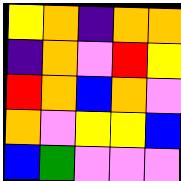[["yellow", "orange", "indigo", "orange", "orange"], ["indigo", "orange", "violet", "red", "yellow"], ["red", "orange", "blue", "orange", "violet"], ["orange", "violet", "yellow", "yellow", "blue"], ["blue", "green", "violet", "violet", "violet"]]